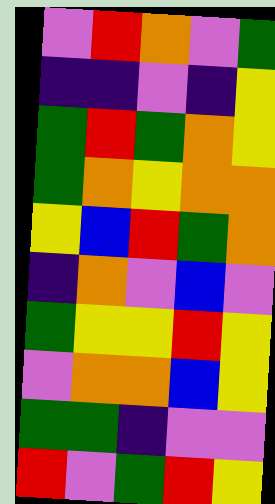[["violet", "red", "orange", "violet", "green"], ["indigo", "indigo", "violet", "indigo", "yellow"], ["green", "red", "green", "orange", "yellow"], ["green", "orange", "yellow", "orange", "orange"], ["yellow", "blue", "red", "green", "orange"], ["indigo", "orange", "violet", "blue", "violet"], ["green", "yellow", "yellow", "red", "yellow"], ["violet", "orange", "orange", "blue", "yellow"], ["green", "green", "indigo", "violet", "violet"], ["red", "violet", "green", "red", "yellow"]]